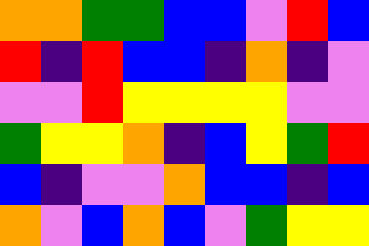[["orange", "orange", "green", "green", "blue", "blue", "violet", "red", "blue"], ["red", "indigo", "red", "blue", "blue", "indigo", "orange", "indigo", "violet"], ["violet", "violet", "red", "yellow", "yellow", "yellow", "yellow", "violet", "violet"], ["green", "yellow", "yellow", "orange", "indigo", "blue", "yellow", "green", "red"], ["blue", "indigo", "violet", "violet", "orange", "blue", "blue", "indigo", "blue"], ["orange", "violet", "blue", "orange", "blue", "violet", "green", "yellow", "yellow"]]